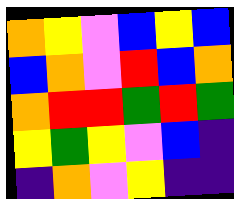[["orange", "yellow", "violet", "blue", "yellow", "blue"], ["blue", "orange", "violet", "red", "blue", "orange"], ["orange", "red", "red", "green", "red", "green"], ["yellow", "green", "yellow", "violet", "blue", "indigo"], ["indigo", "orange", "violet", "yellow", "indigo", "indigo"]]